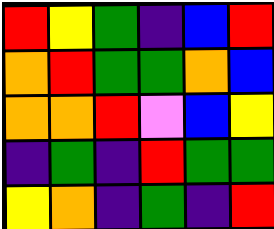[["red", "yellow", "green", "indigo", "blue", "red"], ["orange", "red", "green", "green", "orange", "blue"], ["orange", "orange", "red", "violet", "blue", "yellow"], ["indigo", "green", "indigo", "red", "green", "green"], ["yellow", "orange", "indigo", "green", "indigo", "red"]]